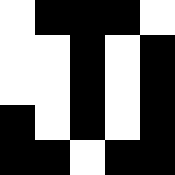[["white", "black", "black", "black", "white"], ["white", "white", "black", "white", "black"], ["white", "white", "black", "white", "black"], ["black", "white", "black", "white", "black"], ["black", "black", "white", "black", "black"]]